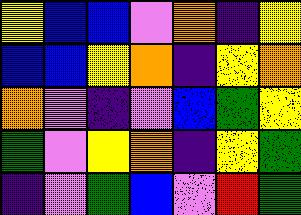[["yellow", "blue", "blue", "violet", "orange", "indigo", "yellow"], ["blue", "blue", "yellow", "orange", "indigo", "yellow", "orange"], ["orange", "violet", "indigo", "violet", "blue", "green", "yellow"], ["green", "violet", "yellow", "orange", "indigo", "yellow", "green"], ["indigo", "violet", "green", "blue", "violet", "red", "green"]]